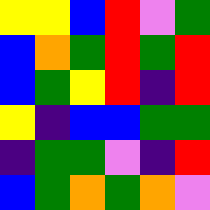[["yellow", "yellow", "blue", "red", "violet", "green"], ["blue", "orange", "green", "red", "green", "red"], ["blue", "green", "yellow", "red", "indigo", "red"], ["yellow", "indigo", "blue", "blue", "green", "green"], ["indigo", "green", "green", "violet", "indigo", "red"], ["blue", "green", "orange", "green", "orange", "violet"]]